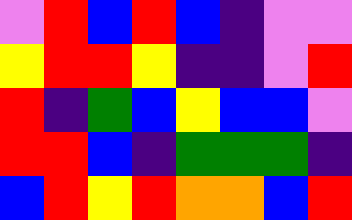[["violet", "red", "blue", "red", "blue", "indigo", "violet", "violet"], ["yellow", "red", "red", "yellow", "indigo", "indigo", "violet", "red"], ["red", "indigo", "green", "blue", "yellow", "blue", "blue", "violet"], ["red", "red", "blue", "indigo", "green", "green", "green", "indigo"], ["blue", "red", "yellow", "red", "orange", "orange", "blue", "red"]]